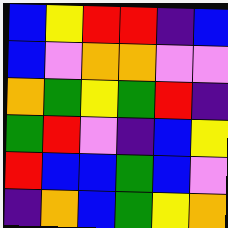[["blue", "yellow", "red", "red", "indigo", "blue"], ["blue", "violet", "orange", "orange", "violet", "violet"], ["orange", "green", "yellow", "green", "red", "indigo"], ["green", "red", "violet", "indigo", "blue", "yellow"], ["red", "blue", "blue", "green", "blue", "violet"], ["indigo", "orange", "blue", "green", "yellow", "orange"]]